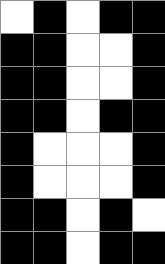[["white", "black", "white", "black", "black"], ["black", "black", "white", "white", "black"], ["black", "black", "white", "white", "black"], ["black", "black", "white", "black", "black"], ["black", "white", "white", "white", "black"], ["black", "white", "white", "white", "black"], ["black", "black", "white", "black", "white"], ["black", "black", "white", "black", "black"]]